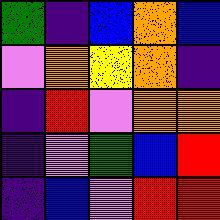[["green", "indigo", "blue", "orange", "blue"], ["violet", "orange", "yellow", "orange", "indigo"], ["indigo", "red", "violet", "orange", "orange"], ["indigo", "violet", "green", "blue", "red"], ["indigo", "blue", "violet", "red", "red"]]